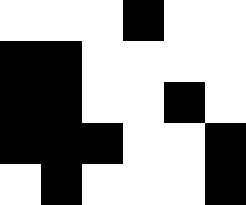[["white", "white", "white", "black", "white", "white"], ["black", "black", "white", "white", "white", "white"], ["black", "black", "white", "white", "black", "white"], ["black", "black", "black", "white", "white", "black"], ["white", "black", "white", "white", "white", "black"]]